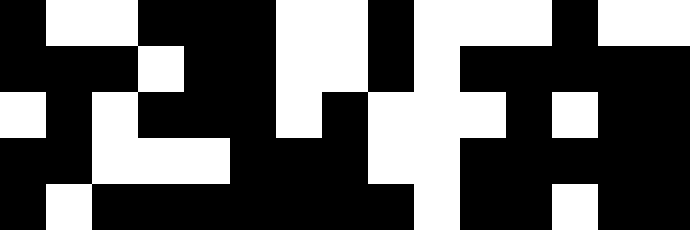[["black", "white", "white", "black", "black", "black", "white", "white", "black", "white", "white", "white", "black", "white", "white"], ["black", "black", "black", "white", "black", "black", "white", "white", "black", "white", "black", "black", "black", "black", "black"], ["white", "black", "white", "black", "black", "black", "white", "black", "white", "white", "white", "black", "white", "black", "black"], ["black", "black", "white", "white", "white", "black", "black", "black", "white", "white", "black", "black", "black", "black", "black"], ["black", "white", "black", "black", "black", "black", "black", "black", "black", "white", "black", "black", "white", "black", "black"]]